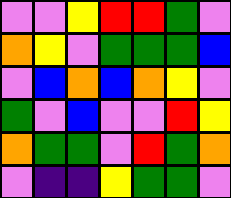[["violet", "violet", "yellow", "red", "red", "green", "violet"], ["orange", "yellow", "violet", "green", "green", "green", "blue"], ["violet", "blue", "orange", "blue", "orange", "yellow", "violet"], ["green", "violet", "blue", "violet", "violet", "red", "yellow"], ["orange", "green", "green", "violet", "red", "green", "orange"], ["violet", "indigo", "indigo", "yellow", "green", "green", "violet"]]